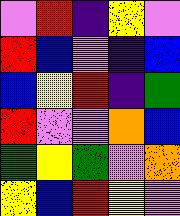[["violet", "red", "indigo", "yellow", "violet"], ["red", "blue", "violet", "indigo", "blue"], ["blue", "yellow", "red", "indigo", "green"], ["red", "violet", "violet", "orange", "blue"], ["green", "yellow", "green", "violet", "orange"], ["yellow", "blue", "red", "yellow", "violet"]]